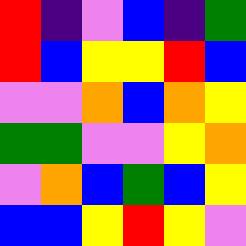[["red", "indigo", "violet", "blue", "indigo", "green"], ["red", "blue", "yellow", "yellow", "red", "blue"], ["violet", "violet", "orange", "blue", "orange", "yellow"], ["green", "green", "violet", "violet", "yellow", "orange"], ["violet", "orange", "blue", "green", "blue", "yellow"], ["blue", "blue", "yellow", "red", "yellow", "violet"]]